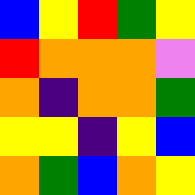[["blue", "yellow", "red", "green", "yellow"], ["red", "orange", "orange", "orange", "violet"], ["orange", "indigo", "orange", "orange", "green"], ["yellow", "yellow", "indigo", "yellow", "blue"], ["orange", "green", "blue", "orange", "yellow"]]